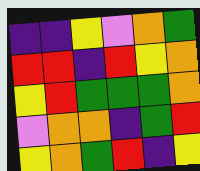[["indigo", "indigo", "yellow", "violet", "orange", "green"], ["red", "red", "indigo", "red", "yellow", "orange"], ["yellow", "red", "green", "green", "green", "orange"], ["violet", "orange", "orange", "indigo", "green", "red"], ["yellow", "orange", "green", "red", "indigo", "yellow"]]